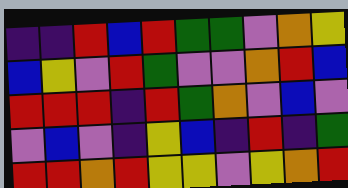[["indigo", "indigo", "red", "blue", "red", "green", "green", "violet", "orange", "yellow"], ["blue", "yellow", "violet", "red", "green", "violet", "violet", "orange", "red", "blue"], ["red", "red", "red", "indigo", "red", "green", "orange", "violet", "blue", "violet"], ["violet", "blue", "violet", "indigo", "yellow", "blue", "indigo", "red", "indigo", "green"], ["red", "red", "orange", "red", "yellow", "yellow", "violet", "yellow", "orange", "red"]]